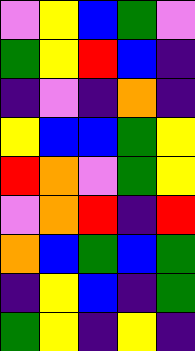[["violet", "yellow", "blue", "green", "violet"], ["green", "yellow", "red", "blue", "indigo"], ["indigo", "violet", "indigo", "orange", "indigo"], ["yellow", "blue", "blue", "green", "yellow"], ["red", "orange", "violet", "green", "yellow"], ["violet", "orange", "red", "indigo", "red"], ["orange", "blue", "green", "blue", "green"], ["indigo", "yellow", "blue", "indigo", "green"], ["green", "yellow", "indigo", "yellow", "indigo"]]